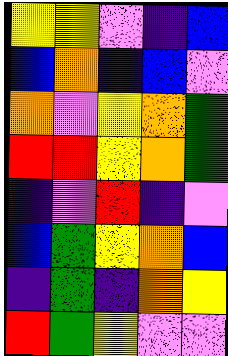[["yellow", "yellow", "violet", "indigo", "blue"], ["blue", "orange", "indigo", "blue", "violet"], ["orange", "violet", "yellow", "orange", "green"], ["red", "red", "yellow", "orange", "green"], ["indigo", "violet", "red", "indigo", "violet"], ["blue", "green", "yellow", "orange", "blue"], ["indigo", "green", "indigo", "orange", "yellow"], ["red", "green", "yellow", "violet", "violet"]]